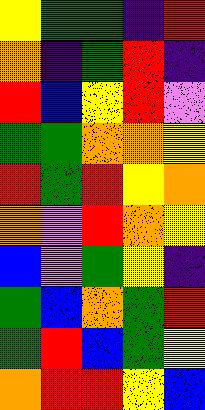[["yellow", "green", "green", "indigo", "red"], ["orange", "indigo", "green", "red", "indigo"], ["red", "blue", "yellow", "red", "violet"], ["green", "green", "orange", "orange", "yellow"], ["red", "green", "red", "yellow", "orange"], ["orange", "violet", "red", "orange", "yellow"], ["blue", "violet", "green", "yellow", "indigo"], ["green", "blue", "orange", "green", "red"], ["green", "red", "blue", "green", "yellow"], ["orange", "red", "red", "yellow", "blue"]]